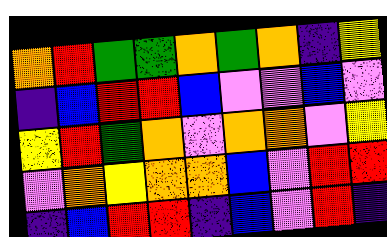[["orange", "red", "green", "green", "orange", "green", "orange", "indigo", "yellow"], ["indigo", "blue", "red", "red", "blue", "violet", "violet", "blue", "violet"], ["yellow", "red", "green", "orange", "violet", "orange", "orange", "violet", "yellow"], ["violet", "orange", "yellow", "orange", "orange", "blue", "violet", "red", "red"], ["indigo", "blue", "red", "red", "indigo", "blue", "violet", "red", "indigo"]]